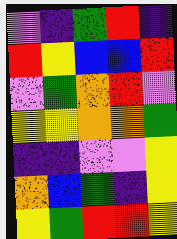[["violet", "indigo", "green", "red", "indigo"], ["red", "yellow", "blue", "blue", "red"], ["violet", "green", "orange", "red", "violet"], ["yellow", "yellow", "orange", "orange", "green"], ["indigo", "indigo", "violet", "violet", "yellow"], ["orange", "blue", "green", "indigo", "yellow"], ["yellow", "green", "red", "red", "yellow"]]